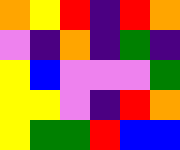[["orange", "yellow", "red", "indigo", "red", "orange"], ["violet", "indigo", "orange", "indigo", "green", "indigo"], ["yellow", "blue", "violet", "violet", "violet", "green"], ["yellow", "yellow", "violet", "indigo", "red", "orange"], ["yellow", "green", "green", "red", "blue", "blue"]]